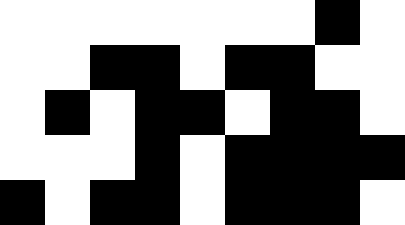[["white", "white", "white", "white", "white", "white", "white", "black", "white"], ["white", "white", "black", "black", "white", "black", "black", "white", "white"], ["white", "black", "white", "black", "black", "white", "black", "black", "white"], ["white", "white", "white", "black", "white", "black", "black", "black", "black"], ["black", "white", "black", "black", "white", "black", "black", "black", "white"]]